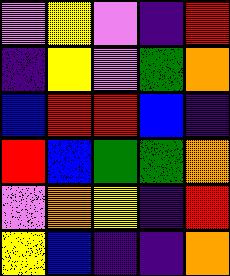[["violet", "yellow", "violet", "indigo", "red"], ["indigo", "yellow", "violet", "green", "orange"], ["blue", "red", "red", "blue", "indigo"], ["red", "blue", "green", "green", "orange"], ["violet", "orange", "yellow", "indigo", "red"], ["yellow", "blue", "indigo", "indigo", "orange"]]